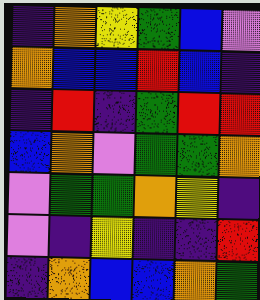[["indigo", "orange", "yellow", "green", "blue", "violet"], ["orange", "blue", "blue", "red", "blue", "indigo"], ["indigo", "red", "indigo", "green", "red", "red"], ["blue", "orange", "violet", "green", "green", "orange"], ["violet", "green", "green", "orange", "yellow", "indigo"], ["violet", "indigo", "yellow", "indigo", "indigo", "red"], ["indigo", "orange", "blue", "blue", "orange", "green"]]